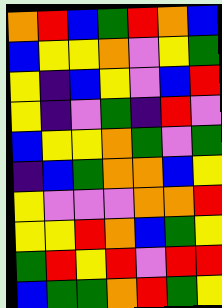[["orange", "red", "blue", "green", "red", "orange", "blue"], ["blue", "yellow", "yellow", "orange", "violet", "yellow", "green"], ["yellow", "indigo", "blue", "yellow", "violet", "blue", "red"], ["yellow", "indigo", "violet", "green", "indigo", "red", "violet"], ["blue", "yellow", "yellow", "orange", "green", "violet", "green"], ["indigo", "blue", "green", "orange", "orange", "blue", "yellow"], ["yellow", "violet", "violet", "violet", "orange", "orange", "red"], ["yellow", "yellow", "red", "orange", "blue", "green", "yellow"], ["green", "red", "yellow", "red", "violet", "red", "red"], ["blue", "green", "green", "orange", "red", "green", "yellow"]]